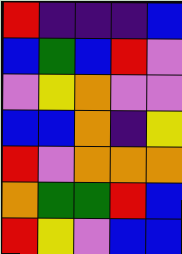[["red", "indigo", "indigo", "indigo", "blue"], ["blue", "green", "blue", "red", "violet"], ["violet", "yellow", "orange", "violet", "violet"], ["blue", "blue", "orange", "indigo", "yellow"], ["red", "violet", "orange", "orange", "orange"], ["orange", "green", "green", "red", "blue"], ["red", "yellow", "violet", "blue", "blue"]]